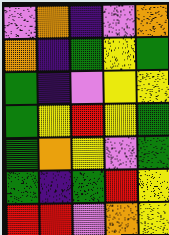[["violet", "orange", "indigo", "violet", "orange"], ["orange", "indigo", "green", "yellow", "green"], ["green", "indigo", "violet", "yellow", "yellow"], ["green", "yellow", "red", "yellow", "green"], ["green", "orange", "yellow", "violet", "green"], ["green", "indigo", "green", "red", "yellow"], ["red", "red", "violet", "orange", "yellow"]]